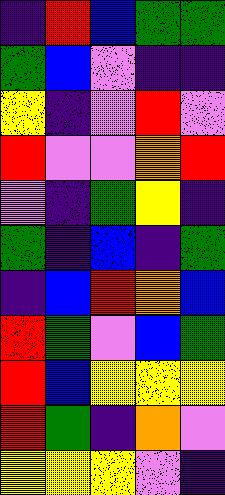[["indigo", "red", "blue", "green", "green"], ["green", "blue", "violet", "indigo", "indigo"], ["yellow", "indigo", "violet", "red", "violet"], ["red", "violet", "violet", "orange", "red"], ["violet", "indigo", "green", "yellow", "indigo"], ["green", "indigo", "blue", "indigo", "green"], ["indigo", "blue", "red", "orange", "blue"], ["red", "green", "violet", "blue", "green"], ["red", "blue", "yellow", "yellow", "yellow"], ["red", "green", "indigo", "orange", "violet"], ["yellow", "yellow", "yellow", "violet", "indigo"]]